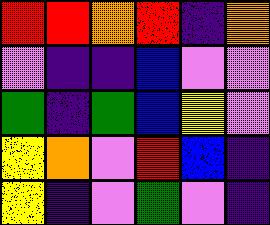[["red", "red", "orange", "red", "indigo", "orange"], ["violet", "indigo", "indigo", "blue", "violet", "violet"], ["green", "indigo", "green", "blue", "yellow", "violet"], ["yellow", "orange", "violet", "red", "blue", "indigo"], ["yellow", "indigo", "violet", "green", "violet", "indigo"]]